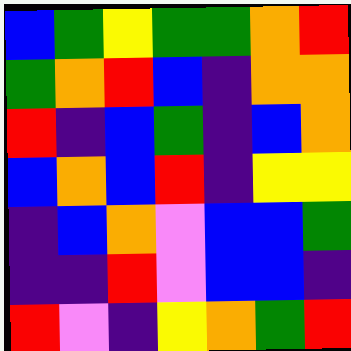[["blue", "green", "yellow", "green", "green", "orange", "red"], ["green", "orange", "red", "blue", "indigo", "orange", "orange"], ["red", "indigo", "blue", "green", "indigo", "blue", "orange"], ["blue", "orange", "blue", "red", "indigo", "yellow", "yellow"], ["indigo", "blue", "orange", "violet", "blue", "blue", "green"], ["indigo", "indigo", "red", "violet", "blue", "blue", "indigo"], ["red", "violet", "indigo", "yellow", "orange", "green", "red"]]